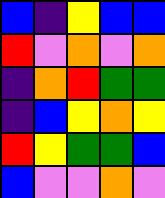[["blue", "indigo", "yellow", "blue", "blue"], ["red", "violet", "orange", "violet", "orange"], ["indigo", "orange", "red", "green", "green"], ["indigo", "blue", "yellow", "orange", "yellow"], ["red", "yellow", "green", "green", "blue"], ["blue", "violet", "violet", "orange", "violet"]]